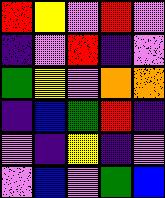[["red", "yellow", "violet", "red", "violet"], ["indigo", "violet", "red", "indigo", "violet"], ["green", "yellow", "violet", "orange", "orange"], ["indigo", "blue", "green", "red", "indigo"], ["violet", "indigo", "yellow", "indigo", "violet"], ["violet", "blue", "violet", "green", "blue"]]